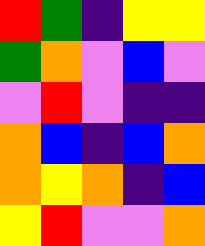[["red", "green", "indigo", "yellow", "yellow"], ["green", "orange", "violet", "blue", "violet"], ["violet", "red", "violet", "indigo", "indigo"], ["orange", "blue", "indigo", "blue", "orange"], ["orange", "yellow", "orange", "indigo", "blue"], ["yellow", "red", "violet", "violet", "orange"]]